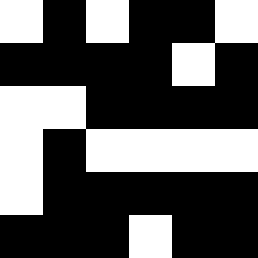[["white", "black", "white", "black", "black", "white"], ["black", "black", "black", "black", "white", "black"], ["white", "white", "black", "black", "black", "black"], ["white", "black", "white", "white", "white", "white"], ["white", "black", "black", "black", "black", "black"], ["black", "black", "black", "white", "black", "black"]]